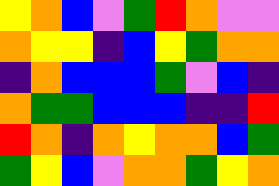[["yellow", "orange", "blue", "violet", "green", "red", "orange", "violet", "violet"], ["orange", "yellow", "yellow", "indigo", "blue", "yellow", "green", "orange", "orange"], ["indigo", "orange", "blue", "blue", "blue", "green", "violet", "blue", "indigo"], ["orange", "green", "green", "blue", "blue", "blue", "indigo", "indigo", "red"], ["red", "orange", "indigo", "orange", "yellow", "orange", "orange", "blue", "green"], ["green", "yellow", "blue", "violet", "orange", "orange", "green", "yellow", "orange"]]